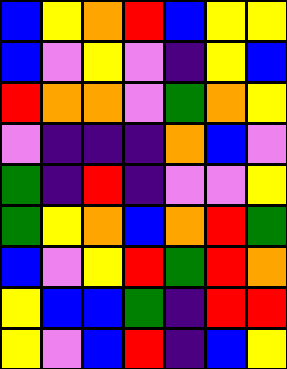[["blue", "yellow", "orange", "red", "blue", "yellow", "yellow"], ["blue", "violet", "yellow", "violet", "indigo", "yellow", "blue"], ["red", "orange", "orange", "violet", "green", "orange", "yellow"], ["violet", "indigo", "indigo", "indigo", "orange", "blue", "violet"], ["green", "indigo", "red", "indigo", "violet", "violet", "yellow"], ["green", "yellow", "orange", "blue", "orange", "red", "green"], ["blue", "violet", "yellow", "red", "green", "red", "orange"], ["yellow", "blue", "blue", "green", "indigo", "red", "red"], ["yellow", "violet", "blue", "red", "indigo", "blue", "yellow"]]